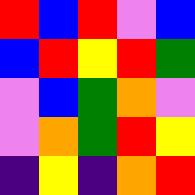[["red", "blue", "red", "violet", "blue"], ["blue", "red", "yellow", "red", "green"], ["violet", "blue", "green", "orange", "violet"], ["violet", "orange", "green", "red", "yellow"], ["indigo", "yellow", "indigo", "orange", "red"]]